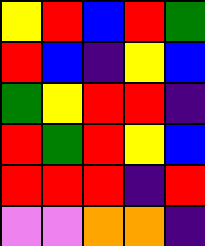[["yellow", "red", "blue", "red", "green"], ["red", "blue", "indigo", "yellow", "blue"], ["green", "yellow", "red", "red", "indigo"], ["red", "green", "red", "yellow", "blue"], ["red", "red", "red", "indigo", "red"], ["violet", "violet", "orange", "orange", "indigo"]]